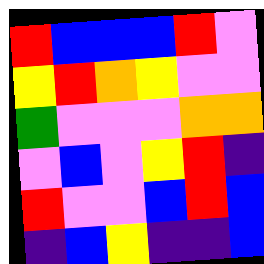[["red", "blue", "blue", "blue", "red", "violet"], ["yellow", "red", "orange", "yellow", "violet", "violet"], ["green", "violet", "violet", "violet", "orange", "orange"], ["violet", "blue", "violet", "yellow", "red", "indigo"], ["red", "violet", "violet", "blue", "red", "blue"], ["indigo", "blue", "yellow", "indigo", "indigo", "blue"]]